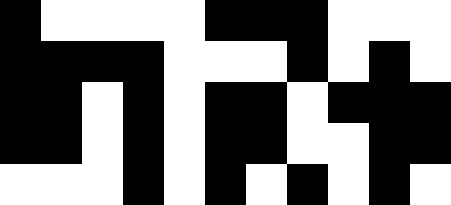[["black", "white", "white", "white", "white", "black", "black", "black", "white", "white", "white"], ["black", "black", "black", "black", "white", "white", "white", "black", "white", "black", "white"], ["black", "black", "white", "black", "white", "black", "black", "white", "black", "black", "black"], ["black", "black", "white", "black", "white", "black", "black", "white", "white", "black", "black"], ["white", "white", "white", "black", "white", "black", "white", "black", "white", "black", "white"]]